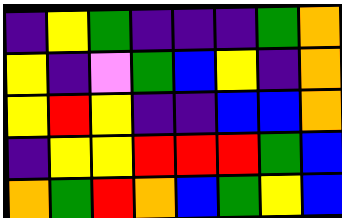[["indigo", "yellow", "green", "indigo", "indigo", "indigo", "green", "orange"], ["yellow", "indigo", "violet", "green", "blue", "yellow", "indigo", "orange"], ["yellow", "red", "yellow", "indigo", "indigo", "blue", "blue", "orange"], ["indigo", "yellow", "yellow", "red", "red", "red", "green", "blue"], ["orange", "green", "red", "orange", "blue", "green", "yellow", "blue"]]